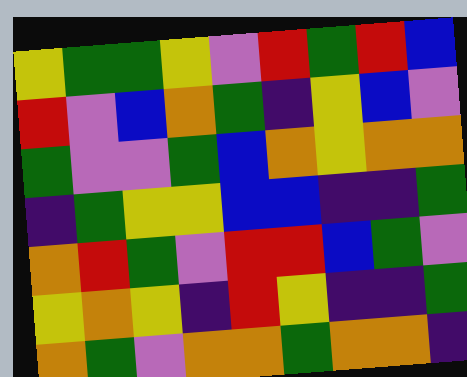[["yellow", "green", "green", "yellow", "violet", "red", "green", "red", "blue"], ["red", "violet", "blue", "orange", "green", "indigo", "yellow", "blue", "violet"], ["green", "violet", "violet", "green", "blue", "orange", "yellow", "orange", "orange"], ["indigo", "green", "yellow", "yellow", "blue", "blue", "indigo", "indigo", "green"], ["orange", "red", "green", "violet", "red", "red", "blue", "green", "violet"], ["yellow", "orange", "yellow", "indigo", "red", "yellow", "indigo", "indigo", "green"], ["orange", "green", "violet", "orange", "orange", "green", "orange", "orange", "indigo"]]